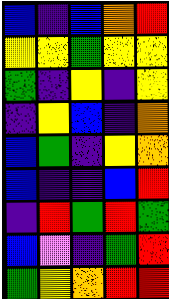[["blue", "indigo", "blue", "orange", "red"], ["yellow", "yellow", "green", "yellow", "yellow"], ["green", "indigo", "yellow", "indigo", "yellow"], ["indigo", "yellow", "blue", "indigo", "orange"], ["blue", "green", "indigo", "yellow", "orange"], ["blue", "indigo", "indigo", "blue", "red"], ["indigo", "red", "green", "red", "green"], ["blue", "violet", "indigo", "green", "red"], ["green", "yellow", "orange", "red", "red"]]